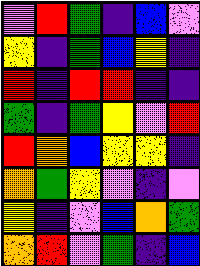[["violet", "red", "green", "indigo", "blue", "violet"], ["yellow", "indigo", "green", "blue", "yellow", "indigo"], ["red", "indigo", "red", "red", "indigo", "indigo"], ["green", "indigo", "green", "yellow", "violet", "red"], ["red", "orange", "blue", "yellow", "yellow", "indigo"], ["orange", "green", "yellow", "violet", "indigo", "violet"], ["yellow", "indigo", "violet", "blue", "orange", "green"], ["orange", "red", "violet", "green", "indigo", "blue"]]